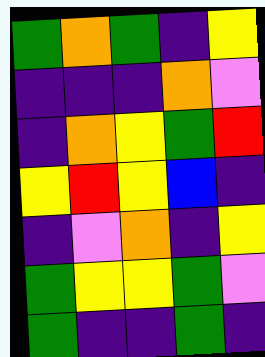[["green", "orange", "green", "indigo", "yellow"], ["indigo", "indigo", "indigo", "orange", "violet"], ["indigo", "orange", "yellow", "green", "red"], ["yellow", "red", "yellow", "blue", "indigo"], ["indigo", "violet", "orange", "indigo", "yellow"], ["green", "yellow", "yellow", "green", "violet"], ["green", "indigo", "indigo", "green", "indigo"]]